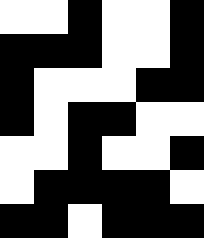[["white", "white", "black", "white", "white", "black"], ["black", "black", "black", "white", "white", "black"], ["black", "white", "white", "white", "black", "black"], ["black", "white", "black", "black", "white", "white"], ["white", "white", "black", "white", "white", "black"], ["white", "black", "black", "black", "black", "white"], ["black", "black", "white", "black", "black", "black"]]